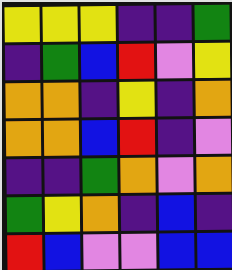[["yellow", "yellow", "yellow", "indigo", "indigo", "green"], ["indigo", "green", "blue", "red", "violet", "yellow"], ["orange", "orange", "indigo", "yellow", "indigo", "orange"], ["orange", "orange", "blue", "red", "indigo", "violet"], ["indigo", "indigo", "green", "orange", "violet", "orange"], ["green", "yellow", "orange", "indigo", "blue", "indigo"], ["red", "blue", "violet", "violet", "blue", "blue"]]